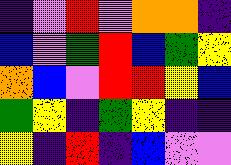[["indigo", "violet", "red", "violet", "orange", "orange", "indigo"], ["blue", "violet", "green", "red", "blue", "green", "yellow"], ["orange", "blue", "violet", "red", "red", "yellow", "blue"], ["green", "yellow", "indigo", "green", "yellow", "indigo", "indigo"], ["yellow", "indigo", "red", "indigo", "blue", "violet", "violet"]]